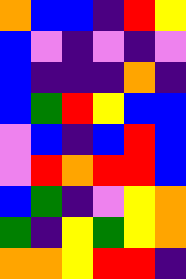[["orange", "blue", "blue", "indigo", "red", "yellow"], ["blue", "violet", "indigo", "violet", "indigo", "violet"], ["blue", "indigo", "indigo", "indigo", "orange", "indigo"], ["blue", "green", "red", "yellow", "blue", "blue"], ["violet", "blue", "indigo", "blue", "red", "blue"], ["violet", "red", "orange", "red", "red", "blue"], ["blue", "green", "indigo", "violet", "yellow", "orange"], ["green", "indigo", "yellow", "green", "yellow", "orange"], ["orange", "orange", "yellow", "red", "red", "indigo"]]